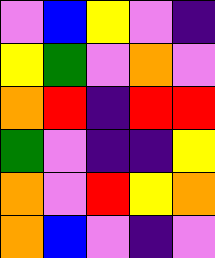[["violet", "blue", "yellow", "violet", "indigo"], ["yellow", "green", "violet", "orange", "violet"], ["orange", "red", "indigo", "red", "red"], ["green", "violet", "indigo", "indigo", "yellow"], ["orange", "violet", "red", "yellow", "orange"], ["orange", "blue", "violet", "indigo", "violet"]]